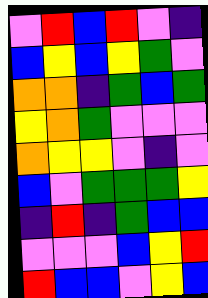[["violet", "red", "blue", "red", "violet", "indigo"], ["blue", "yellow", "blue", "yellow", "green", "violet"], ["orange", "orange", "indigo", "green", "blue", "green"], ["yellow", "orange", "green", "violet", "violet", "violet"], ["orange", "yellow", "yellow", "violet", "indigo", "violet"], ["blue", "violet", "green", "green", "green", "yellow"], ["indigo", "red", "indigo", "green", "blue", "blue"], ["violet", "violet", "violet", "blue", "yellow", "red"], ["red", "blue", "blue", "violet", "yellow", "blue"]]